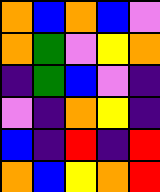[["orange", "blue", "orange", "blue", "violet"], ["orange", "green", "violet", "yellow", "orange"], ["indigo", "green", "blue", "violet", "indigo"], ["violet", "indigo", "orange", "yellow", "indigo"], ["blue", "indigo", "red", "indigo", "red"], ["orange", "blue", "yellow", "orange", "red"]]